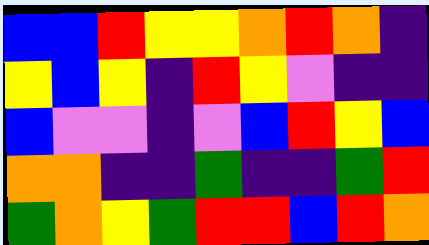[["blue", "blue", "red", "yellow", "yellow", "orange", "red", "orange", "indigo"], ["yellow", "blue", "yellow", "indigo", "red", "yellow", "violet", "indigo", "indigo"], ["blue", "violet", "violet", "indigo", "violet", "blue", "red", "yellow", "blue"], ["orange", "orange", "indigo", "indigo", "green", "indigo", "indigo", "green", "red"], ["green", "orange", "yellow", "green", "red", "red", "blue", "red", "orange"]]